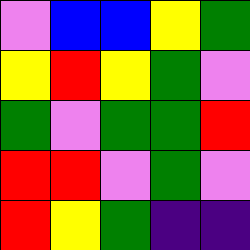[["violet", "blue", "blue", "yellow", "green"], ["yellow", "red", "yellow", "green", "violet"], ["green", "violet", "green", "green", "red"], ["red", "red", "violet", "green", "violet"], ["red", "yellow", "green", "indigo", "indigo"]]